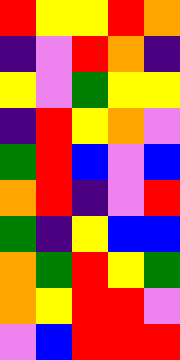[["red", "yellow", "yellow", "red", "orange"], ["indigo", "violet", "red", "orange", "indigo"], ["yellow", "violet", "green", "yellow", "yellow"], ["indigo", "red", "yellow", "orange", "violet"], ["green", "red", "blue", "violet", "blue"], ["orange", "red", "indigo", "violet", "red"], ["green", "indigo", "yellow", "blue", "blue"], ["orange", "green", "red", "yellow", "green"], ["orange", "yellow", "red", "red", "violet"], ["violet", "blue", "red", "red", "red"]]